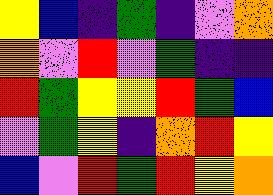[["yellow", "blue", "indigo", "green", "indigo", "violet", "orange"], ["orange", "violet", "red", "violet", "green", "indigo", "indigo"], ["red", "green", "yellow", "yellow", "red", "green", "blue"], ["violet", "green", "yellow", "indigo", "orange", "red", "yellow"], ["blue", "violet", "red", "green", "red", "yellow", "orange"]]